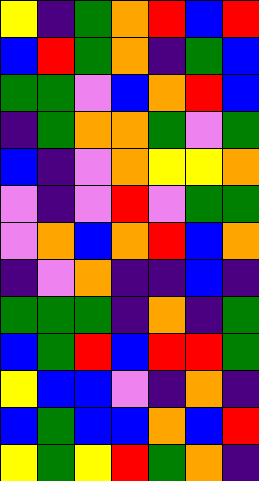[["yellow", "indigo", "green", "orange", "red", "blue", "red"], ["blue", "red", "green", "orange", "indigo", "green", "blue"], ["green", "green", "violet", "blue", "orange", "red", "blue"], ["indigo", "green", "orange", "orange", "green", "violet", "green"], ["blue", "indigo", "violet", "orange", "yellow", "yellow", "orange"], ["violet", "indigo", "violet", "red", "violet", "green", "green"], ["violet", "orange", "blue", "orange", "red", "blue", "orange"], ["indigo", "violet", "orange", "indigo", "indigo", "blue", "indigo"], ["green", "green", "green", "indigo", "orange", "indigo", "green"], ["blue", "green", "red", "blue", "red", "red", "green"], ["yellow", "blue", "blue", "violet", "indigo", "orange", "indigo"], ["blue", "green", "blue", "blue", "orange", "blue", "red"], ["yellow", "green", "yellow", "red", "green", "orange", "indigo"]]